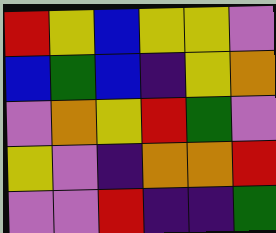[["red", "yellow", "blue", "yellow", "yellow", "violet"], ["blue", "green", "blue", "indigo", "yellow", "orange"], ["violet", "orange", "yellow", "red", "green", "violet"], ["yellow", "violet", "indigo", "orange", "orange", "red"], ["violet", "violet", "red", "indigo", "indigo", "green"]]